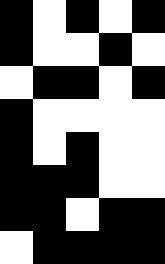[["black", "white", "black", "white", "black"], ["black", "white", "white", "black", "white"], ["white", "black", "black", "white", "black"], ["black", "white", "white", "white", "white"], ["black", "white", "black", "white", "white"], ["black", "black", "black", "white", "white"], ["black", "black", "white", "black", "black"], ["white", "black", "black", "black", "black"]]